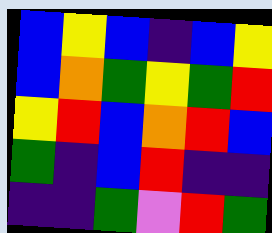[["blue", "yellow", "blue", "indigo", "blue", "yellow"], ["blue", "orange", "green", "yellow", "green", "red"], ["yellow", "red", "blue", "orange", "red", "blue"], ["green", "indigo", "blue", "red", "indigo", "indigo"], ["indigo", "indigo", "green", "violet", "red", "green"]]